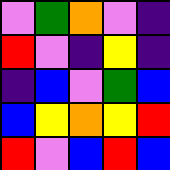[["violet", "green", "orange", "violet", "indigo"], ["red", "violet", "indigo", "yellow", "indigo"], ["indigo", "blue", "violet", "green", "blue"], ["blue", "yellow", "orange", "yellow", "red"], ["red", "violet", "blue", "red", "blue"]]